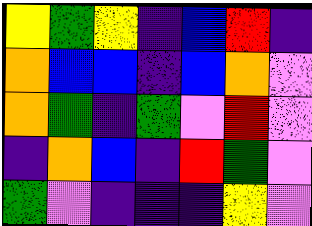[["yellow", "green", "yellow", "indigo", "blue", "red", "indigo"], ["orange", "blue", "blue", "indigo", "blue", "orange", "violet"], ["orange", "green", "indigo", "green", "violet", "red", "violet"], ["indigo", "orange", "blue", "indigo", "red", "green", "violet"], ["green", "violet", "indigo", "indigo", "indigo", "yellow", "violet"]]